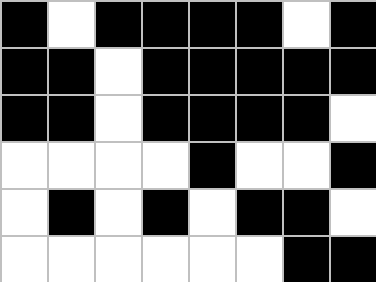[["black", "white", "black", "black", "black", "black", "white", "black"], ["black", "black", "white", "black", "black", "black", "black", "black"], ["black", "black", "white", "black", "black", "black", "black", "white"], ["white", "white", "white", "white", "black", "white", "white", "black"], ["white", "black", "white", "black", "white", "black", "black", "white"], ["white", "white", "white", "white", "white", "white", "black", "black"]]